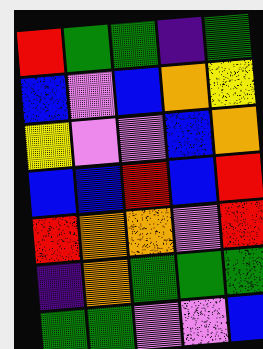[["red", "green", "green", "indigo", "green"], ["blue", "violet", "blue", "orange", "yellow"], ["yellow", "violet", "violet", "blue", "orange"], ["blue", "blue", "red", "blue", "red"], ["red", "orange", "orange", "violet", "red"], ["indigo", "orange", "green", "green", "green"], ["green", "green", "violet", "violet", "blue"]]